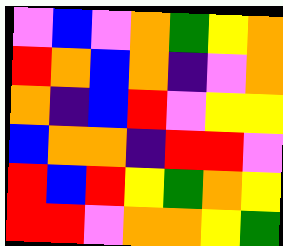[["violet", "blue", "violet", "orange", "green", "yellow", "orange"], ["red", "orange", "blue", "orange", "indigo", "violet", "orange"], ["orange", "indigo", "blue", "red", "violet", "yellow", "yellow"], ["blue", "orange", "orange", "indigo", "red", "red", "violet"], ["red", "blue", "red", "yellow", "green", "orange", "yellow"], ["red", "red", "violet", "orange", "orange", "yellow", "green"]]